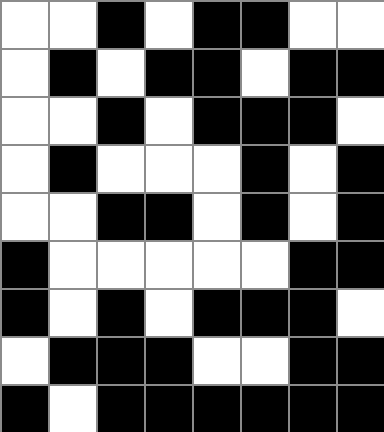[["white", "white", "black", "white", "black", "black", "white", "white"], ["white", "black", "white", "black", "black", "white", "black", "black"], ["white", "white", "black", "white", "black", "black", "black", "white"], ["white", "black", "white", "white", "white", "black", "white", "black"], ["white", "white", "black", "black", "white", "black", "white", "black"], ["black", "white", "white", "white", "white", "white", "black", "black"], ["black", "white", "black", "white", "black", "black", "black", "white"], ["white", "black", "black", "black", "white", "white", "black", "black"], ["black", "white", "black", "black", "black", "black", "black", "black"]]